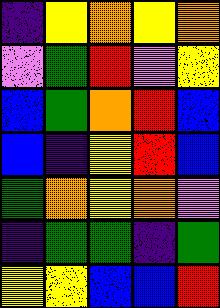[["indigo", "yellow", "orange", "yellow", "orange"], ["violet", "green", "red", "violet", "yellow"], ["blue", "green", "orange", "red", "blue"], ["blue", "indigo", "yellow", "red", "blue"], ["green", "orange", "yellow", "orange", "violet"], ["indigo", "green", "green", "indigo", "green"], ["yellow", "yellow", "blue", "blue", "red"]]